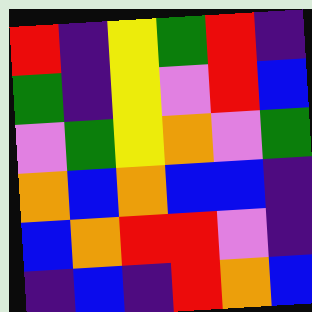[["red", "indigo", "yellow", "green", "red", "indigo"], ["green", "indigo", "yellow", "violet", "red", "blue"], ["violet", "green", "yellow", "orange", "violet", "green"], ["orange", "blue", "orange", "blue", "blue", "indigo"], ["blue", "orange", "red", "red", "violet", "indigo"], ["indigo", "blue", "indigo", "red", "orange", "blue"]]